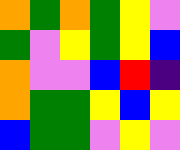[["orange", "green", "orange", "green", "yellow", "violet"], ["green", "violet", "yellow", "green", "yellow", "blue"], ["orange", "violet", "violet", "blue", "red", "indigo"], ["orange", "green", "green", "yellow", "blue", "yellow"], ["blue", "green", "green", "violet", "yellow", "violet"]]